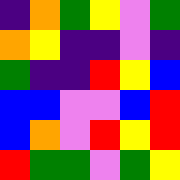[["indigo", "orange", "green", "yellow", "violet", "green"], ["orange", "yellow", "indigo", "indigo", "violet", "indigo"], ["green", "indigo", "indigo", "red", "yellow", "blue"], ["blue", "blue", "violet", "violet", "blue", "red"], ["blue", "orange", "violet", "red", "yellow", "red"], ["red", "green", "green", "violet", "green", "yellow"]]